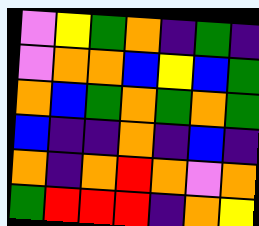[["violet", "yellow", "green", "orange", "indigo", "green", "indigo"], ["violet", "orange", "orange", "blue", "yellow", "blue", "green"], ["orange", "blue", "green", "orange", "green", "orange", "green"], ["blue", "indigo", "indigo", "orange", "indigo", "blue", "indigo"], ["orange", "indigo", "orange", "red", "orange", "violet", "orange"], ["green", "red", "red", "red", "indigo", "orange", "yellow"]]